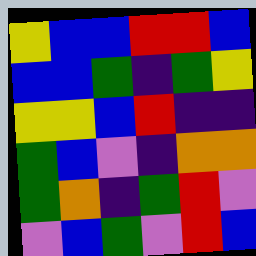[["yellow", "blue", "blue", "red", "red", "blue"], ["blue", "blue", "green", "indigo", "green", "yellow"], ["yellow", "yellow", "blue", "red", "indigo", "indigo"], ["green", "blue", "violet", "indigo", "orange", "orange"], ["green", "orange", "indigo", "green", "red", "violet"], ["violet", "blue", "green", "violet", "red", "blue"]]